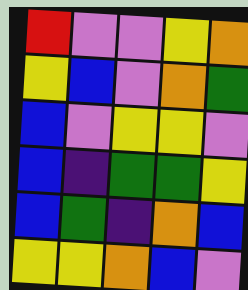[["red", "violet", "violet", "yellow", "orange"], ["yellow", "blue", "violet", "orange", "green"], ["blue", "violet", "yellow", "yellow", "violet"], ["blue", "indigo", "green", "green", "yellow"], ["blue", "green", "indigo", "orange", "blue"], ["yellow", "yellow", "orange", "blue", "violet"]]